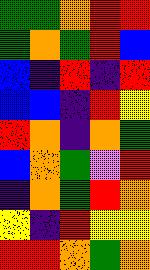[["green", "green", "orange", "red", "red"], ["green", "orange", "green", "red", "blue"], ["blue", "indigo", "red", "indigo", "red"], ["blue", "blue", "indigo", "red", "yellow"], ["red", "orange", "indigo", "orange", "green"], ["blue", "orange", "green", "violet", "red"], ["indigo", "orange", "green", "red", "orange"], ["yellow", "indigo", "red", "yellow", "yellow"], ["red", "red", "orange", "green", "orange"]]